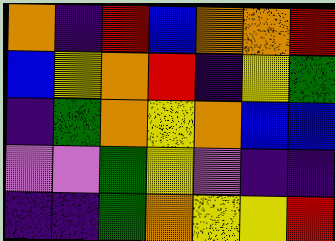[["orange", "indigo", "red", "blue", "orange", "orange", "red"], ["blue", "yellow", "orange", "red", "indigo", "yellow", "green"], ["indigo", "green", "orange", "yellow", "orange", "blue", "blue"], ["violet", "violet", "green", "yellow", "violet", "indigo", "indigo"], ["indigo", "indigo", "green", "orange", "yellow", "yellow", "red"]]